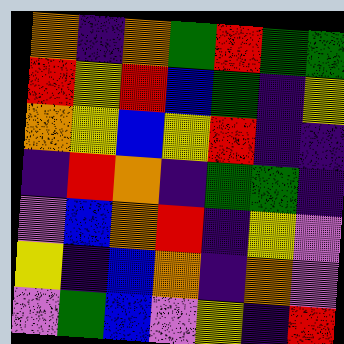[["orange", "indigo", "orange", "green", "red", "green", "green"], ["red", "yellow", "red", "blue", "green", "indigo", "yellow"], ["orange", "yellow", "blue", "yellow", "red", "indigo", "indigo"], ["indigo", "red", "orange", "indigo", "green", "green", "indigo"], ["violet", "blue", "orange", "red", "indigo", "yellow", "violet"], ["yellow", "indigo", "blue", "orange", "indigo", "orange", "violet"], ["violet", "green", "blue", "violet", "yellow", "indigo", "red"]]